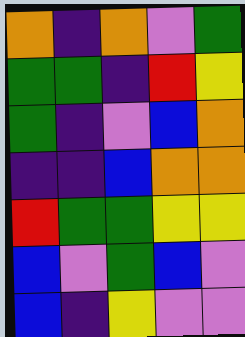[["orange", "indigo", "orange", "violet", "green"], ["green", "green", "indigo", "red", "yellow"], ["green", "indigo", "violet", "blue", "orange"], ["indigo", "indigo", "blue", "orange", "orange"], ["red", "green", "green", "yellow", "yellow"], ["blue", "violet", "green", "blue", "violet"], ["blue", "indigo", "yellow", "violet", "violet"]]